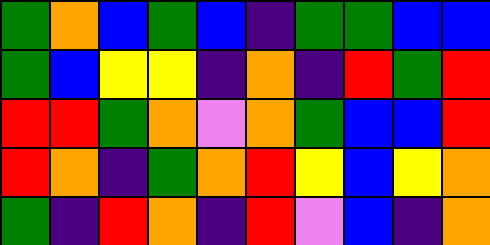[["green", "orange", "blue", "green", "blue", "indigo", "green", "green", "blue", "blue"], ["green", "blue", "yellow", "yellow", "indigo", "orange", "indigo", "red", "green", "red"], ["red", "red", "green", "orange", "violet", "orange", "green", "blue", "blue", "red"], ["red", "orange", "indigo", "green", "orange", "red", "yellow", "blue", "yellow", "orange"], ["green", "indigo", "red", "orange", "indigo", "red", "violet", "blue", "indigo", "orange"]]